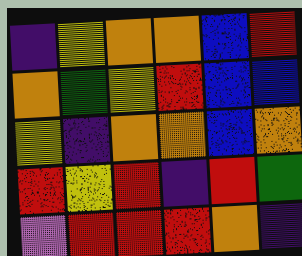[["indigo", "yellow", "orange", "orange", "blue", "red"], ["orange", "green", "yellow", "red", "blue", "blue"], ["yellow", "indigo", "orange", "orange", "blue", "orange"], ["red", "yellow", "red", "indigo", "red", "green"], ["violet", "red", "red", "red", "orange", "indigo"]]